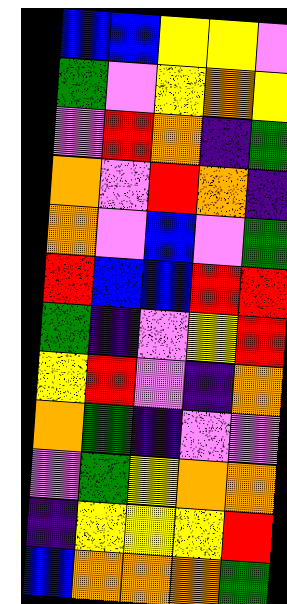[["blue", "blue", "yellow", "yellow", "violet"], ["green", "violet", "yellow", "orange", "yellow"], ["violet", "red", "orange", "indigo", "green"], ["orange", "violet", "red", "orange", "indigo"], ["orange", "violet", "blue", "violet", "green"], ["red", "blue", "blue", "red", "red"], ["green", "indigo", "violet", "yellow", "red"], ["yellow", "red", "violet", "indigo", "orange"], ["orange", "green", "indigo", "violet", "violet"], ["violet", "green", "yellow", "orange", "orange"], ["indigo", "yellow", "yellow", "yellow", "red"], ["blue", "orange", "orange", "orange", "green"]]